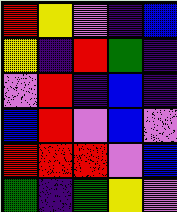[["red", "yellow", "violet", "indigo", "blue"], ["yellow", "indigo", "red", "green", "indigo"], ["violet", "red", "indigo", "blue", "indigo"], ["blue", "red", "violet", "blue", "violet"], ["red", "red", "red", "violet", "blue"], ["green", "indigo", "green", "yellow", "violet"]]